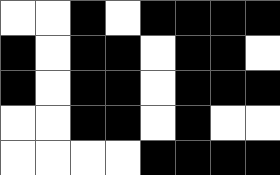[["white", "white", "black", "white", "black", "black", "black", "black"], ["black", "white", "black", "black", "white", "black", "black", "white"], ["black", "white", "black", "black", "white", "black", "black", "black"], ["white", "white", "black", "black", "white", "black", "white", "white"], ["white", "white", "white", "white", "black", "black", "black", "black"]]